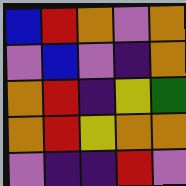[["blue", "red", "orange", "violet", "orange"], ["violet", "blue", "violet", "indigo", "orange"], ["orange", "red", "indigo", "yellow", "green"], ["orange", "red", "yellow", "orange", "orange"], ["violet", "indigo", "indigo", "red", "violet"]]